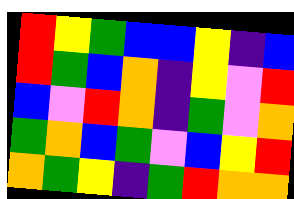[["red", "yellow", "green", "blue", "blue", "yellow", "indigo", "blue"], ["red", "green", "blue", "orange", "indigo", "yellow", "violet", "red"], ["blue", "violet", "red", "orange", "indigo", "green", "violet", "orange"], ["green", "orange", "blue", "green", "violet", "blue", "yellow", "red"], ["orange", "green", "yellow", "indigo", "green", "red", "orange", "orange"]]